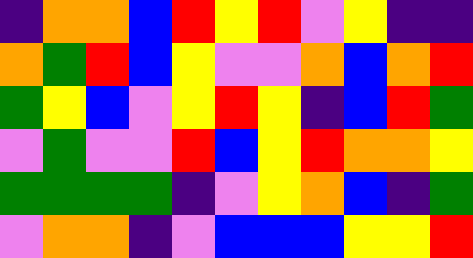[["indigo", "orange", "orange", "blue", "red", "yellow", "red", "violet", "yellow", "indigo", "indigo"], ["orange", "green", "red", "blue", "yellow", "violet", "violet", "orange", "blue", "orange", "red"], ["green", "yellow", "blue", "violet", "yellow", "red", "yellow", "indigo", "blue", "red", "green"], ["violet", "green", "violet", "violet", "red", "blue", "yellow", "red", "orange", "orange", "yellow"], ["green", "green", "green", "green", "indigo", "violet", "yellow", "orange", "blue", "indigo", "green"], ["violet", "orange", "orange", "indigo", "violet", "blue", "blue", "blue", "yellow", "yellow", "red"]]